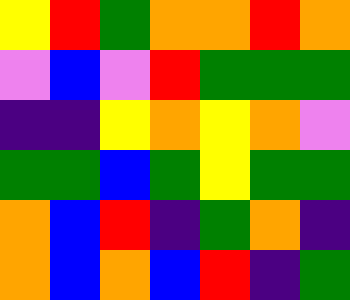[["yellow", "red", "green", "orange", "orange", "red", "orange"], ["violet", "blue", "violet", "red", "green", "green", "green"], ["indigo", "indigo", "yellow", "orange", "yellow", "orange", "violet"], ["green", "green", "blue", "green", "yellow", "green", "green"], ["orange", "blue", "red", "indigo", "green", "orange", "indigo"], ["orange", "blue", "orange", "blue", "red", "indigo", "green"]]